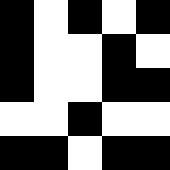[["black", "white", "black", "white", "black"], ["black", "white", "white", "black", "white"], ["black", "white", "white", "black", "black"], ["white", "white", "black", "white", "white"], ["black", "black", "white", "black", "black"]]